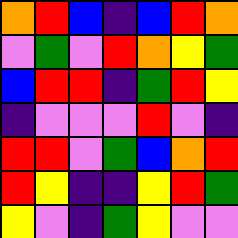[["orange", "red", "blue", "indigo", "blue", "red", "orange"], ["violet", "green", "violet", "red", "orange", "yellow", "green"], ["blue", "red", "red", "indigo", "green", "red", "yellow"], ["indigo", "violet", "violet", "violet", "red", "violet", "indigo"], ["red", "red", "violet", "green", "blue", "orange", "red"], ["red", "yellow", "indigo", "indigo", "yellow", "red", "green"], ["yellow", "violet", "indigo", "green", "yellow", "violet", "violet"]]